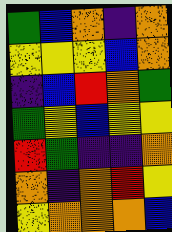[["green", "blue", "orange", "indigo", "orange"], ["yellow", "yellow", "yellow", "blue", "orange"], ["indigo", "blue", "red", "orange", "green"], ["green", "yellow", "blue", "yellow", "yellow"], ["red", "green", "indigo", "indigo", "orange"], ["orange", "indigo", "orange", "red", "yellow"], ["yellow", "orange", "orange", "orange", "blue"]]